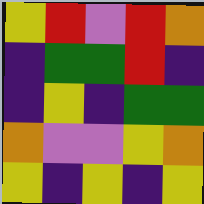[["yellow", "red", "violet", "red", "orange"], ["indigo", "green", "green", "red", "indigo"], ["indigo", "yellow", "indigo", "green", "green"], ["orange", "violet", "violet", "yellow", "orange"], ["yellow", "indigo", "yellow", "indigo", "yellow"]]